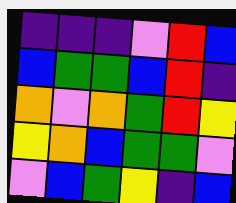[["indigo", "indigo", "indigo", "violet", "red", "blue"], ["blue", "green", "green", "blue", "red", "indigo"], ["orange", "violet", "orange", "green", "red", "yellow"], ["yellow", "orange", "blue", "green", "green", "violet"], ["violet", "blue", "green", "yellow", "indigo", "blue"]]